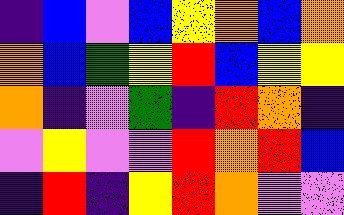[["indigo", "blue", "violet", "blue", "yellow", "orange", "blue", "orange"], ["orange", "blue", "green", "yellow", "red", "blue", "yellow", "yellow"], ["orange", "indigo", "violet", "green", "indigo", "red", "orange", "indigo"], ["violet", "yellow", "violet", "violet", "red", "orange", "red", "blue"], ["indigo", "red", "indigo", "yellow", "red", "orange", "violet", "violet"]]